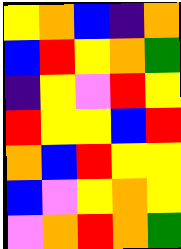[["yellow", "orange", "blue", "indigo", "orange"], ["blue", "red", "yellow", "orange", "green"], ["indigo", "yellow", "violet", "red", "yellow"], ["red", "yellow", "yellow", "blue", "red"], ["orange", "blue", "red", "yellow", "yellow"], ["blue", "violet", "yellow", "orange", "yellow"], ["violet", "orange", "red", "orange", "green"]]